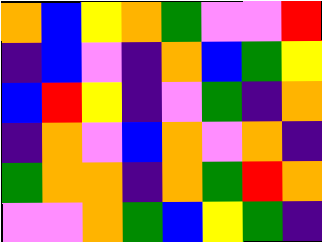[["orange", "blue", "yellow", "orange", "green", "violet", "violet", "red"], ["indigo", "blue", "violet", "indigo", "orange", "blue", "green", "yellow"], ["blue", "red", "yellow", "indigo", "violet", "green", "indigo", "orange"], ["indigo", "orange", "violet", "blue", "orange", "violet", "orange", "indigo"], ["green", "orange", "orange", "indigo", "orange", "green", "red", "orange"], ["violet", "violet", "orange", "green", "blue", "yellow", "green", "indigo"]]